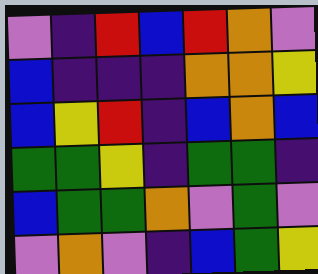[["violet", "indigo", "red", "blue", "red", "orange", "violet"], ["blue", "indigo", "indigo", "indigo", "orange", "orange", "yellow"], ["blue", "yellow", "red", "indigo", "blue", "orange", "blue"], ["green", "green", "yellow", "indigo", "green", "green", "indigo"], ["blue", "green", "green", "orange", "violet", "green", "violet"], ["violet", "orange", "violet", "indigo", "blue", "green", "yellow"]]